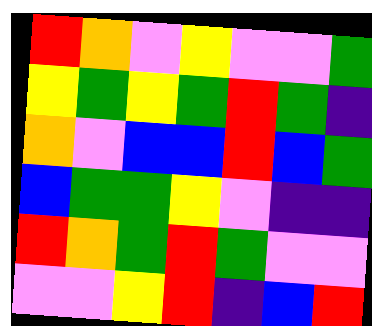[["red", "orange", "violet", "yellow", "violet", "violet", "green"], ["yellow", "green", "yellow", "green", "red", "green", "indigo"], ["orange", "violet", "blue", "blue", "red", "blue", "green"], ["blue", "green", "green", "yellow", "violet", "indigo", "indigo"], ["red", "orange", "green", "red", "green", "violet", "violet"], ["violet", "violet", "yellow", "red", "indigo", "blue", "red"]]